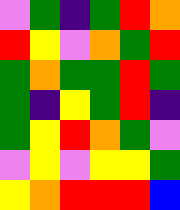[["violet", "green", "indigo", "green", "red", "orange"], ["red", "yellow", "violet", "orange", "green", "red"], ["green", "orange", "green", "green", "red", "green"], ["green", "indigo", "yellow", "green", "red", "indigo"], ["green", "yellow", "red", "orange", "green", "violet"], ["violet", "yellow", "violet", "yellow", "yellow", "green"], ["yellow", "orange", "red", "red", "red", "blue"]]